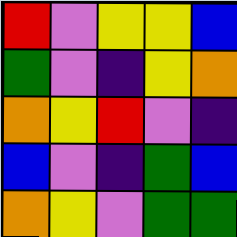[["red", "violet", "yellow", "yellow", "blue"], ["green", "violet", "indigo", "yellow", "orange"], ["orange", "yellow", "red", "violet", "indigo"], ["blue", "violet", "indigo", "green", "blue"], ["orange", "yellow", "violet", "green", "green"]]